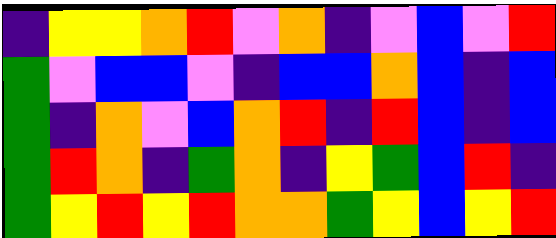[["indigo", "yellow", "yellow", "orange", "red", "violet", "orange", "indigo", "violet", "blue", "violet", "red"], ["green", "violet", "blue", "blue", "violet", "indigo", "blue", "blue", "orange", "blue", "indigo", "blue"], ["green", "indigo", "orange", "violet", "blue", "orange", "red", "indigo", "red", "blue", "indigo", "blue"], ["green", "red", "orange", "indigo", "green", "orange", "indigo", "yellow", "green", "blue", "red", "indigo"], ["green", "yellow", "red", "yellow", "red", "orange", "orange", "green", "yellow", "blue", "yellow", "red"]]